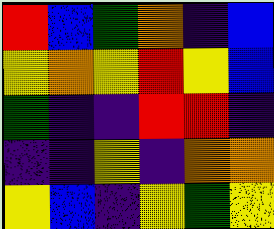[["red", "blue", "green", "orange", "indigo", "blue"], ["yellow", "orange", "yellow", "red", "yellow", "blue"], ["green", "indigo", "indigo", "red", "red", "indigo"], ["indigo", "indigo", "yellow", "indigo", "orange", "orange"], ["yellow", "blue", "indigo", "yellow", "green", "yellow"]]